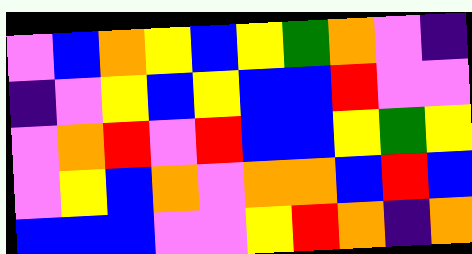[["violet", "blue", "orange", "yellow", "blue", "yellow", "green", "orange", "violet", "indigo"], ["indigo", "violet", "yellow", "blue", "yellow", "blue", "blue", "red", "violet", "violet"], ["violet", "orange", "red", "violet", "red", "blue", "blue", "yellow", "green", "yellow"], ["violet", "yellow", "blue", "orange", "violet", "orange", "orange", "blue", "red", "blue"], ["blue", "blue", "blue", "violet", "violet", "yellow", "red", "orange", "indigo", "orange"]]